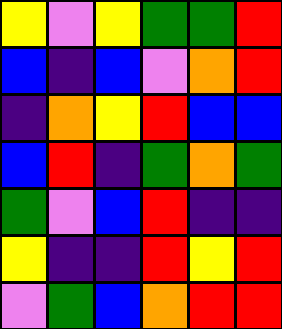[["yellow", "violet", "yellow", "green", "green", "red"], ["blue", "indigo", "blue", "violet", "orange", "red"], ["indigo", "orange", "yellow", "red", "blue", "blue"], ["blue", "red", "indigo", "green", "orange", "green"], ["green", "violet", "blue", "red", "indigo", "indigo"], ["yellow", "indigo", "indigo", "red", "yellow", "red"], ["violet", "green", "blue", "orange", "red", "red"]]